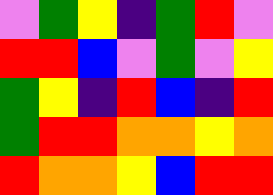[["violet", "green", "yellow", "indigo", "green", "red", "violet"], ["red", "red", "blue", "violet", "green", "violet", "yellow"], ["green", "yellow", "indigo", "red", "blue", "indigo", "red"], ["green", "red", "red", "orange", "orange", "yellow", "orange"], ["red", "orange", "orange", "yellow", "blue", "red", "red"]]